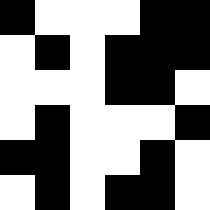[["black", "white", "white", "white", "black", "black"], ["white", "black", "white", "black", "black", "black"], ["white", "white", "white", "black", "black", "white"], ["white", "black", "white", "white", "white", "black"], ["black", "black", "white", "white", "black", "white"], ["white", "black", "white", "black", "black", "white"]]